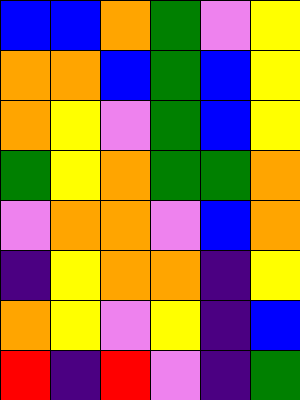[["blue", "blue", "orange", "green", "violet", "yellow"], ["orange", "orange", "blue", "green", "blue", "yellow"], ["orange", "yellow", "violet", "green", "blue", "yellow"], ["green", "yellow", "orange", "green", "green", "orange"], ["violet", "orange", "orange", "violet", "blue", "orange"], ["indigo", "yellow", "orange", "orange", "indigo", "yellow"], ["orange", "yellow", "violet", "yellow", "indigo", "blue"], ["red", "indigo", "red", "violet", "indigo", "green"]]